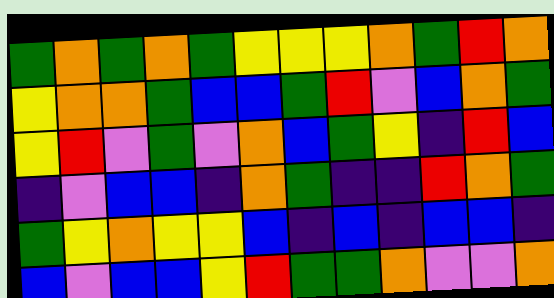[["green", "orange", "green", "orange", "green", "yellow", "yellow", "yellow", "orange", "green", "red", "orange"], ["yellow", "orange", "orange", "green", "blue", "blue", "green", "red", "violet", "blue", "orange", "green"], ["yellow", "red", "violet", "green", "violet", "orange", "blue", "green", "yellow", "indigo", "red", "blue"], ["indigo", "violet", "blue", "blue", "indigo", "orange", "green", "indigo", "indigo", "red", "orange", "green"], ["green", "yellow", "orange", "yellow", "yellow", "blue", "indigo", "blue", "indigo", "blue", "blue", "indigo"], ["blue", "violet", "blue", "blue", "yellow", "red", "green", "green", "orange", "violet", "violet", "orange"]]